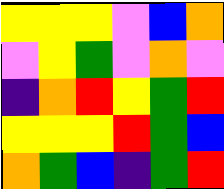[["yellow", "yellow", "yellow", "violet", "blue", "orange"], ["violet", "yellow", "green", "violet", "orange", "violet"], ["indigo", "orange", "red", "yellow", "green", "red"], ["yellow", "yellow", "yellow", "red", "green", "blue"], ["orange", "green", "blue", "indigo", "green", "red"]]